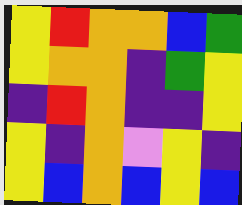[["yellow", "red", "orange", "orange", "blue", "green"], ["yellow", "orange", "orange", "indigo", "green", "yellow"], ["indigo", "red", "orange", "indigo", "indigo", "yellow"], ["yellow", "indigo", "orange", "violet", "yellow", "indigo"], ["yellow", "blue", "orange", "blue", "yellow", "blue"]]